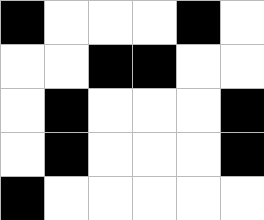[["black", "white", "white", "white", "black", "white"], ["white", "white", "black", "black", "white", "white"], ["white", "black", "white", "white", "white", "black"], ["white", "black", "white", "white", "white", "black"], ["black", "white", "white", "white", "white", "white"]]